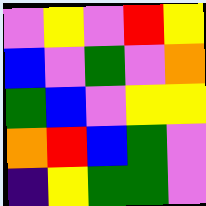[["violet", "yellow", "violet", "red", "yellow"], ["blue", "violet", "green", "violet", "orange"], ["green", "blue", "violet", "yellow", "yellow"], ["orange", "red", "blue", "green", "violet"], ["indigo", "yellow", "green", "green", "violet"]]